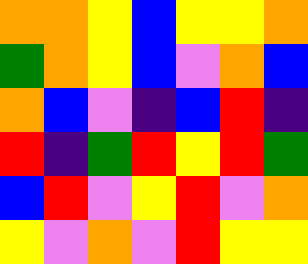[["orange", "orange", "yellow", "blue", "yellow", "yellow", "orange"], ["green", "orange", "yellow", "blue", "violet", "orange", "blue"], ["orange", "blue", "violet", "indigo", "blue", "red", "indigo"], ["red", "indigo", "green", "red", "yellow", "red", "green"], ["blue", "red", "violet", "yellow", "red", "violet", "orange"], ["yellow", "violet", "orange", "violet", "red", "yellow", "yellow"]]